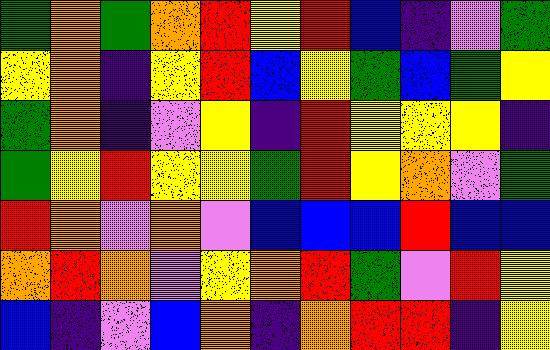[["green", "orange", "green", "orange", "red", "yellow", "red", "blue", "indigo", "violet", "green"], ["yellow", "orange", "indigo", "yellow", "red", "blue", "yellow", "green", "blue", "green", "yellow"], ["green", "orange", "indigo", "violet", "yellow", "indigo", "red", "yellow", "yellow", "yellow", "indigo"], ["green", "yellow", "red", "yellow", "yellow", "green", "red", "yellow", "orange", "violet", "green"], ["red", "orange", "violet", "orange", "violet", "blue", "blue", "blue", "red", "blue", "blue"], ["orange", "red", "orange", "violet", "yellow", "orange", "red", "green", "violet", "red", "yellow"], ["blue", "indigo", "violet", "blue", "orange", "indigo", "orange", "red", "red", "indigo", "yellow"]]